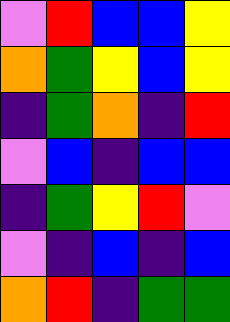[["violet", "red", "blue", "blue", "yellow"], ["orange", "green", "yellow", "blue", "yellow"], ["indigo", "green", "orange", "indigo", "red"], ["violet", "blue", "indigo", "blue", "blue"], ["indigo", "green", "yellow", "red", "violet"], ["violet", "indigo", "blue", "indigo", "blue"], ["orange", "red", "indigo", "green", "green"]]